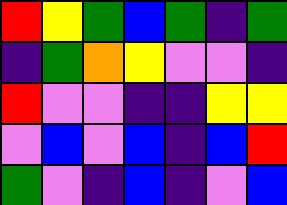[["red", "yellow", "green", "blue", "green", "indigo", "green"], ["indigo", "green", "orange", "yellow", "violet", "violet", "indigo"], ["red", "violet", "violet", "indigo", "indigo", "yellow", "yellow"], ["violet", "blue", "violet", "blue", "indigo", "blue", "red"], ["green", "violet", "indigo", "blue", "indigo", "violet", "blue"]]